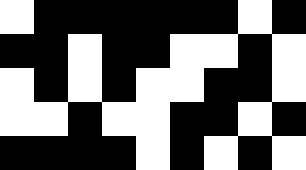[["white", "black", "black", "black", "black", "black", "black", "white", "black"], ["black", "black", "white", "black", "black", "white", "white", "black", "white"], ["white", "black", "white", "black", "white", "white", "black", "black", "white"], ["white", "white", "black", "white", "white", "black", "black", "white", "black"], ["black", "black", "black", "black", "white", "black", "white", "black", "white"]]